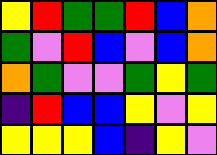[["yellow", "red", "green", "green", "red", "blue", "orange"], ["green", "violet", "red", "blue", "violet", "blue", "orange"], ["orange", "green", "violet", "violet", "green", "yellow", "green"], ["indigo", "red", "blue", "blue", "yellow", "violet", "yellow"], ["yellow", "yellow", "yellow", "blue", "indigo", "yellow", "violet"]]